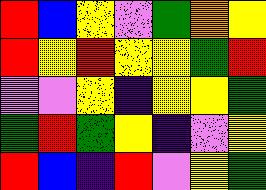[["red", "blue", "yellow", "violet", "green", "orange", "yellow"], ["red", "yellow", "red", "yellow", "yellow", "green", "red"], ["violet", "violet", "yellow", "indigo", "yellow", "yellow", "green"], ["green", "red", "green", "yellow", "indigo", "violet", "yellow"], ["red", "blue", "indigo", "red", "violet", "yellow", "green"]]